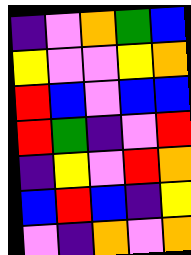[["indigo", "violet", "orange", "green", "blue"], ["yellow", "violet", "violet", "yellow", "orange"], ["red", "blue", "violet", "blue", "blue"], ["red", "green", "indigo", "violet", "red"], ["indigo", "yellow", "violet", "red", "orange"], ["blue", "red", "blue", "indigo", "yellow"], ["violet", "indigo", "orange", "violet", "orange"]]